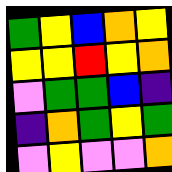[["green", "yellow", "blue", "orange", "yellow"], ["yellow", "yellow", "red", "yellow", "orange"], ["violet", "green", "green", "blue", "indigo"], ["indigo", "orange", "green", "yellow", "green"], ["violet", "yellow", "violet", "violet", "orange"]]